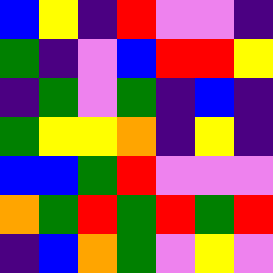[["blue", "yellow", "indigo", "red", "violet", "violet", "indigo"], ["green", "indigo", "violet", "blue", "red", "red", "yellow"], ["indigo", "green", "violet", "green", "indigo", "blue", "indigo"], ["green", "yellow", "yellow", "orange", "indigo", "yellow", "indigo"], ["blue", "blue", "green", "red", "violet", "violet", "violet"], ["orange", "green", "red", "green", "red", "green", "red"], ["indigo", "blue", "orange", "green", "violet", "yellow", "violet"]]